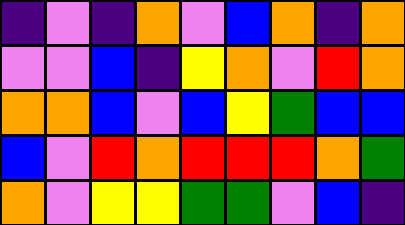[["indigo", "violet", "indigo", "orange", "violet", "blue", "orange", "indigo", "orange"], ["violet", "violet", "blue", "indigo", "yellow", "orange", "violet", "red", "orange"], ["orange", "orange", "blue", "violet", "blue", "yellow", "green", "blue", "blue"], ["blue", "violet", "red", "orange", "red", "red", "red", "orange", "green"], ["orange", "violet", "yellow", "yellow", "green", "green", "violet", "blue", "indigo"]]